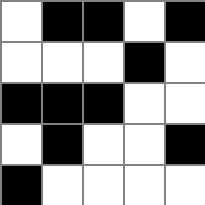[["white", "black", "black", "white", "black"], ["white", "white", "white", "black", "white"], ["black", "black", "black", "white", "white"], ["white", "black", "white", "white", "black"], ["black", "white", "white", "white", "white"]]